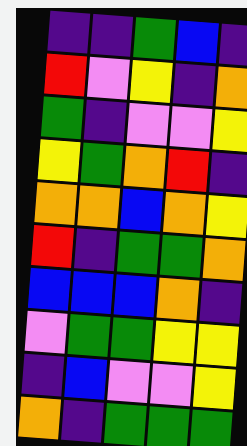[["indigo", "indigo", "green", "blue", "indigo"], ["red", "violet", "yellow", "indigo", "orange"], ["green", "indigo", "violet", "violet", "yellow"], ["yellow", "green", "orange", "red", "indigo"], ["orange", "orange", "blue", "orange", "yellow"], ["red", "indigo", "green", "green", "orange"], ["blue", "blue", "blue", "orange", "indigo"], ["violet", "green", "green", "yellow", "yellow"], ["indigo", "blue", "violet", "violet", "yellow"], ["orange", "indigo", "green", "green", "green"]]